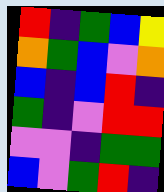[["red", "indigo", "green", "blue", "yellow"], ["orange", "green", "blue", "violet", "orange"], ["blue", "indigo", "blue", "red", "indigo"], ["green", "indigo", "violet", "red", "red"], ["violet", "violet", "indigo", "green", "green"], ["blue", "violet", "green", "red", "indigo"]]